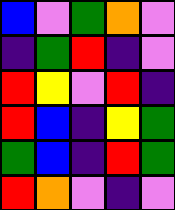[["blue", "violet", "green", "orange", "violet"], ["indigo", "green", "red", "indigo", "violet"], ["red", "yellow", "violet", "red", "indigo"], ["red", "blue", "indigo", "yellow", "green"], ["green", "blue", "indigo", "red", "green"], ["red", "orange", "violet", "indigo", "violet"]]